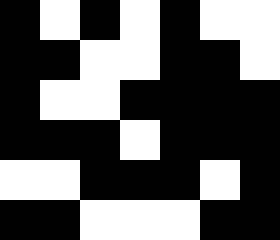[["black", "white", "black", "white", "black", "white", "white"], ["black", "black", "white", "white", "black", "black", "white"], ["black", "white", "white", "black", "black", "black", "black"], ["black", "black", "black", "white", "black", "black", "black"], ["white", "white", "black", "black", "black", "white", "black"], ["black", "black", "white", "white", "white", "black", "black"]]